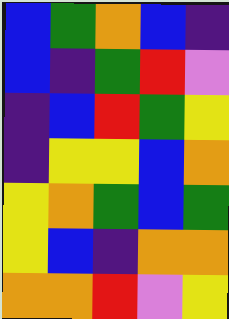[["blue", "green", "orange", "blue", "indigo"], ["blue", "indigo", "green", "red", "violet"], ["indigo", "blue", "red", "green", "yellow"], ["indigo", "yellow", "yellow", "blue", "orange"], ["yellow", "orange", "green", "blue", "green"], ["yellow", "blue", "indigo", "orange", "orange"], ["orange", "orange", "red", "violet", "yellow"]]